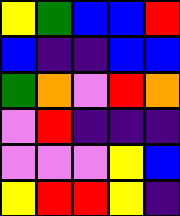[["yellow", "green", "blue", "blue", "red"], ["blue", "indigo", "indigo", "blue", "blue"], ["green", "orange", "violet", "red", "orange"], ["violet", "red", "indigo", "indigo", "indigo"], ["violet", "violet", "violet", "yellow", "blue"], ["yellow", "red", "red", "yellow", "indigo"]]